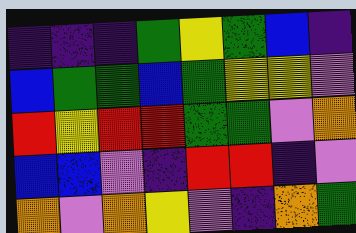[["indigo", "indigo", "indigo", "green", "yellow", "green", "blue", "indigo"], ["blue", "green", "green", "blue", "green", "yellow", "yellow", "violet"], ["red", "yellow", "red", "red", "green", "green", "violet", "orange"], ["blue", "blue", "violet", "indigo", "red", "red", "indigo", "violet"], ["orange", "violet", "orange", "yellow", "violet", "indigo", "orange", "green"]]